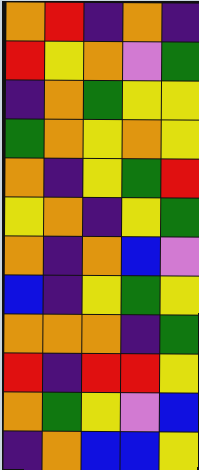[["orange", "red", "indigo", "orange", "indigo"], ["red", "yellow", "orange", "violet", "green"], ["indigo", "orange", "green", "yellow", "yellow"], ["green", "orange", "yellow", "orange", "yellow"], ["orange", "indigo", "yellow", "green", "red"], ["yellow", "orange", "indigo", "yellow", "green"], ["orange", "indigo", "orange", "blue", "violet"], ["blue", "indigo", "yellow", "green", "yellow"], ["orange", "orange", "orange", "indigo", "green"], ["red", "indigo", "red", "red", "yellow"], ["orange", "green", "yellow", "violet", "blue"], ["indigo", "orange", "blue", "blue", "yellow"]]